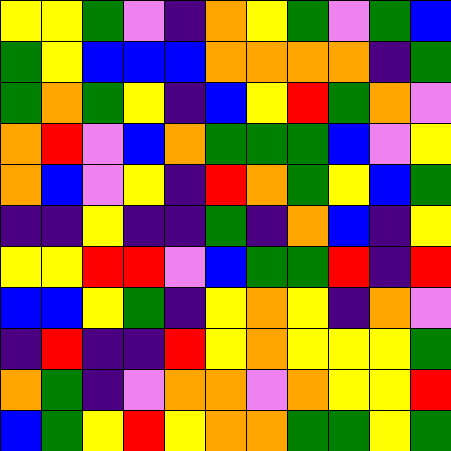[["yellow", "yellow", "green", "violet", "indigo", "orange", "yellow", "green", "violet", "green", "blue"], ["green", "yellow", "blue", "blue", "blue", "orange", "orange", "orange", "orange", "indigo", "green"], ["green", "orange", "green", "yellow", "indigo", "blue", "yellow", "red", "green", "orange", "violet"], ["orange", "red", "violet", "blue", "orange", "green", "green", "green", "blue", "violet", "yellow"], ["orange", "blue", "violet", "yellow", "indigo", "red", "orange", "green", "yellow", "blue", "green"], ["indigo", "indigo", "yellow", "indigo", "indigo", "green", "indigo", "orange", "blue", "indigo", "yellow"], ["yellow", "yellow", "red", "red", "violet", "blue", "green", "green", "red", "indigo", "red"], ["blue", "blue", "yellow", "green", "indigo", "yellow", "orange", "yellow", "indigo", "orange", "violet"], ["indigo", "red", "indigo", "indigo", "red", "yellow", "orange", "yellow", "yellow", "yellow", "green"], ["orange", "green", "indigo", "violet", "orange", "orange", "violet", "orange", "yellow", "yellow", "red"], ["blue", "green", "yellow", "red", "yellow", "orange", "orange", "green", "green", "yellow", "green"]]